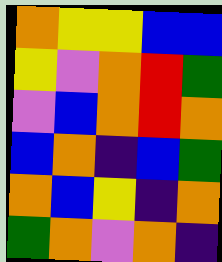[["orange", "yellow", "yellow", "blue", "blue"], ["yellow", "violet", "orange", "red", "green"], ["violet", "blue", "orange", "red", "orange"], ["blue", "orange", "indigo", "blue", "green"], ["orange", "blue", "yellow", "indigo", "orange"], ["green", "orange", "violet", "orange", "indigo"]]